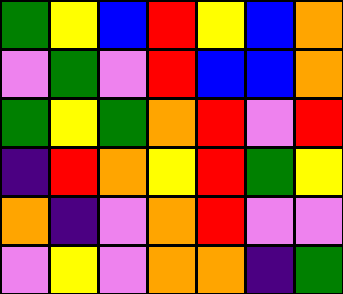[["green", "yellow", "blue", "red", "yellow", "blue", "orange"], ["violet", "green", "violet", "red", "blue", "blue", "orange"], ["green", "yellow", "green", "orange", "red", "violet", "red"], ["indigo", "red", "orange", "yellow", "red", "green", "yellow"], ["orange", "indigo", "violet", "orange", "red", "violet", "violet"], ["violet", "yellow", "violet", "orange", "orange", "indigo", "green"]]